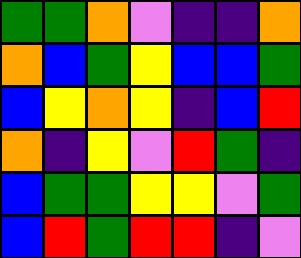[["green", "green", "orange", "violet", "indigo", "indigo", "orange"], ["orange", "blue", "green", "yellow", "blue", "blue", "green"], ["blue", "yellow", "orange", "yellow", "indigo", "blue", "red"], ["orange", "indigo", "yellow", "violet", "red", "green", "indigo"], ["blue", "green", "green", "yellow", "yellow", "violet", "green"], ["blue", "red", "green", "red", "red", "indigo", "violet"]]